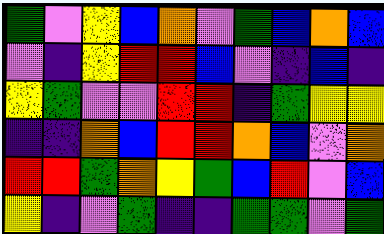[["green", "violet", "yellow", "blue", "orange", "violet", "green", "blue", "orange", "blue"], ["violet", "indigo", "yellow", "red", "red", "blue", "violet", "indigo", "blue", "indigo"], ["yellow", "green", "violet", "violet", "red", "red", "indigo", "green", "yellow", "yellow"], ["indigo", "indigo", "orange", "blue", "red", "red", "orange", "blue", "violet", "orange"], ["red", "red", "green", "orange", "yellow", "green", "blue", "red", "violet", "blue"], ["yellow", "indigo", "violet", "green", "indigo", "indigo", "green", "green", "violet", "green"]]